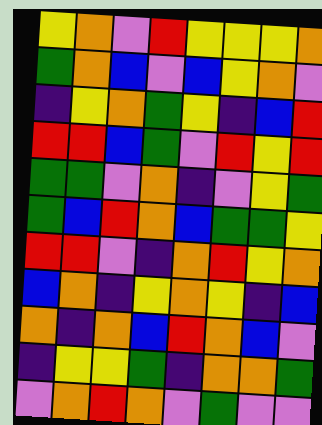[["yellow", "orange", "violet", "red", "yellow", "yellow", "yellow", "orange"], ["green", "orange", "blue", "violet", "blue", "yellow", "orange", "violet"], ["indigo", "yellow", "orange", "green", "yellow", "indigo", "blue", "red"], ["red", "red", "blue", "green", "violet", "red", "yellow", "red"], ["green", "green", "violet", "orange", "indigo", "violet", "yellow", "green"], ["green", "blue", "red", "orange", "blue", "green", "green", "yellow"], ["red", "red", "violet", "indigo", "orange", "red", "yellow", "orange"], ["blue", "orange", "indigo", "yellow", "orange", "yellow", "indigo", "blue"], ["orange", "indigo", "orange", "blue", "red", "orange", "blue", "violet"], ["indigo", "yellow", "yellow", "green", "indigo", "orange", "orange", "green"], ["violet", "orange", "red", "orange", "violet", "green", "violet", "violet"]]